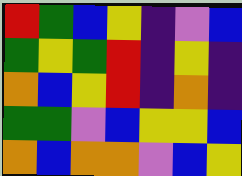[["red", "green", "blue", "yellow", "indigo", "violet", "blue"], ["green", "yellow", "green", "red", "indigo", "yellow", "indigo"], ["orange", "blue", "yellow", "red", "indigo", "orange", "indigo"], ["green", "green", "violet", "blue", "yellow", "yellow", "blue"], ["orange", "blue", "orange", "orange", "violet", "blue", "yellow"]]